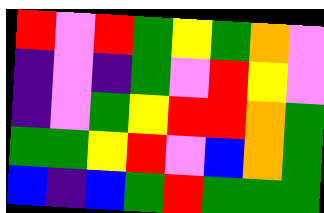[["red", "violet", "red", "green", "yellow", "green", "orange", "violet"], ["indigo", "violet", "indigo", "green", "violet", "red", "yellow", "violet"], ["indigo", "violet", "green", "yellow", "red", "red", "orange", "green"], ["green", "green", "yellow", "red", "violet", "blue", "orange", "green"], ["blue", "indigo", "blue", "green", "red", "green", "green", "green"]]